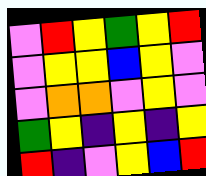[["violet", "red", "yellow", "green", "yellow", "red"], ["violet", "yellow", "yellow", "blue", "yellow", "violet"], ["violet", "orange", "orange", "violet", "yellow", "violet"], ["green", "yellow", "indigo", "yellow", "indigo", "yellow"], ["red", "indigo", "violet", "yellow", "blue", "red"]]